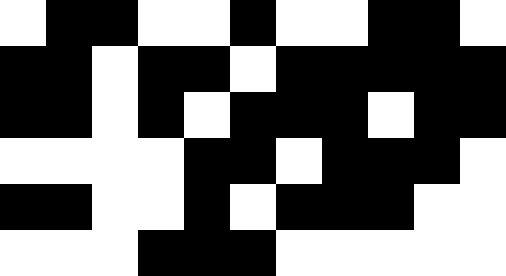[["white", "black", "black", "white", "white", "black", "white", "white", "black", "black", "white"], ["black", "black", "white", "black", "black", "white", "black", "black", "black", "black", "black"], ["black", "black", "white", "black", "white", "black", "black", "black", "white", "black", "black"], ["white", "white", "white", "white", "black", "black", "white", "black", "black", "black", "white"], ["black", "black", "white", "white", "black", "white", "black", "black", "black", "white", "white"], ["white", "white", "white", "black", "black", "black", "white", "white", "white", "white", "white"]]